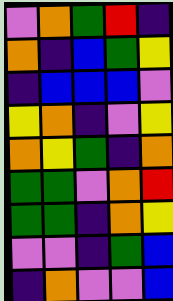[["violet", "orange", "green", "red", "indigo"], ["orange", "indigo", "blue", "green", "yellow"], ["indigo", "blue", "blue", "blue", "violet"], ["yellow", "orange", "indigo", "violet", "yellow"], ["orange", "yellow", "green", "indigo", "orange"], ["green", "green", "violet", "orange", "red"], ["green", "green", "indigo", "orange", "yellow"], ["violet", "violet", "indigo", "green", "blue"], ["indigo", "orange", "violet", "violet", "blue"]]